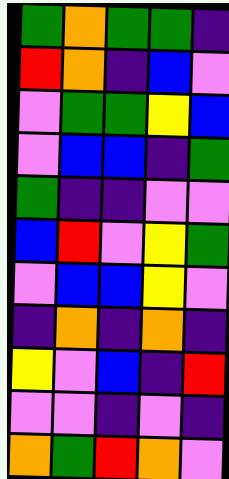[["green", "orange", "green", "green", "indigo"], ["red", "orange", "indigo", "blue", "violet"], ["violet", "green", "green", "yellow", "blue"], ["violet", "blue", "blue", "indigo", "green"], ["green", "indigo", "indigo", "violet", "violet"], ["blue", "red", "violet", "yellow", "green"], ["violet", "blue", "blue", "yellow", "violet"], ["indigo", "orange", "indigo", "orange", "indigo"], ["yellow", "violet", "blue", "indigo", "red"], ["violet", "violet", "indigo", "violet", "indigo"], ["orange", "green", "red", "orange", "violet"]]